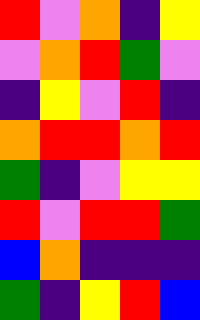[["red", "violet", "orange", "indigo", "yellow"], ["violet", "orange", "red", "green", "violet"], ["indigo", "yellow", "violet", "red", "indigo"], ["orange", "red", "red", "orange", "red"], ["green", "indigo", "violet", "yellow", "yellow"], ["red", "violet", "red", "red", "green"], ["blue", "orange", "indigo", "indigo", "indigo"], ["green", "indigo", "yellow", "red", "blue"]]